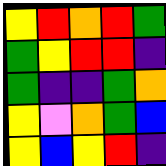[["yellow", "red", "orange", "red", "green"], ["green", "yellow", "red", "red", "indigo"], ["green", "indigo", "indigo", "green", "orange"], ["yellow", "violet", "orange", "green", "blue"], ["yellow", "blue", "yellow", "red", "indigo"]]